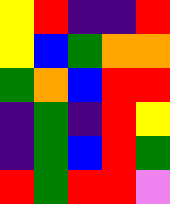[["yellow", "red", "indigo", "indigo", "red"], ["yellow", "blue", "green", "orange", "orange"], ["green", "orange", "blue", "red", "red"], ["indigo", "green", "indigo", "red", "yellow"], ["indigo", "green", "blue", "red", "green"], ["red", "green", "red", "red", "violet"]]